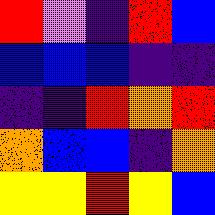[["red", "violet", "indigo", "red", "blue"], ["blue", "blue", "blue", "indigo", "indigo"], ["indigo", "indigo", "red", "orange", "red"], ["orange", "blue", "blue", "indigo", "orange"], ["yellow", "yellow", "red", "yellow", "blue"]]